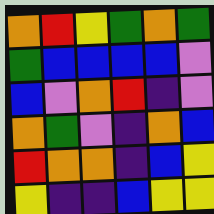[["orange", "red", "yellow", "green", "orange", "green"], ["green", "blue", "blue", "blue", "blue", "violet"], ["blue", "violet", "orange", "red", "indigo", "violet"], ["orange", "green", "violet", "indigo", "orange", "blue"], ["red", "orange", "orange", "indigo", "blue", "yellow"], ["yellow", "indigo", "indigo", "blue", "yellow", "yellow"]]